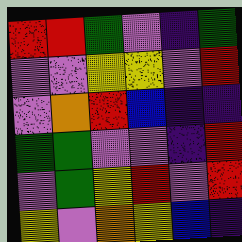[["red", "red", "green", "violet", "indigo", "green"], ["violet", "violet", "yellow", "yellow", "violet", "red"], ["violet", "orange", "red", "blue", "indigo", "indigo"], ["green", "green", "violet", "violet", "indigo", "red"], ["violet", "green", "yellow", "red", "violet", "red"], ["yellow", "violet", "orange", "yellow", "blue", "indigo"]]